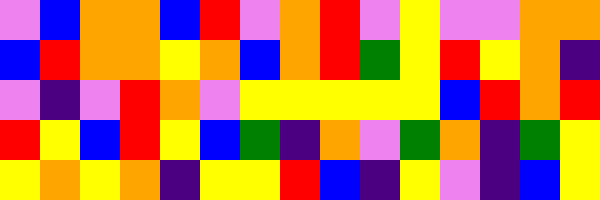[["violet", "blue", "orange", "orange", "blue", "red", "violet", "orange", "red", "violet", "yellow", "violet", "violet", "orange", "orange"], ["blue", "red", "orange", "orange", "yellow", "orange", "blue", "orange", "red", "green", "yellow", "red", "yellow", "orange", "indigo"], ["violet", "indigo", "violet", "red", "orange", "violet", "yellow", "yellow", "yellow", "yellow", "yellow", "blue", "red", "orange", "red"], ["red", "yellow", "blue", "red", "yellow", "blue", "green", "indigo", "orange", "violet", "green", "orange", "indigo", "green", "yellow"], ["yellow", "orange", "yellow", "orange", "indigo", "yellow", "yellow", "red", "blue", "indigo", "yellow", "violet", "indigo", "blue", "yellow"]]